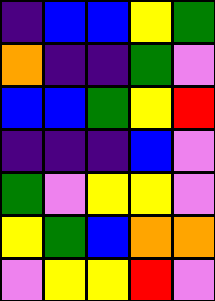[["indigo", "blue", "blue", "yellow", "green"], ["orange", "indigo", "indigo", "green", "violet"], ["blue", "blue", "green", "yellow", "red"], ["indigo", "indigo", "indigo", "blue", "violet"], ["green", "violet", "yellow", "yellow", "violet"], ["yellow", "green", "blue", "orange", "orange"], ["violet", "yellow", "yellow", "red", "violet"]]